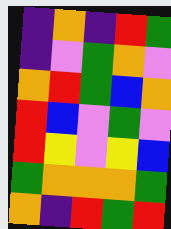[["indigo", "orange", "indigo", "red", "green"], ["indigo", "violet", "green", "orange", "violet"], ["orange", "red", "green", "blue", "orange"], ["red", "blue", "violet", "green", "violet"], ["red", "yellow", "violet", "yellow", "blue"], ["green", "orange", "orange", "orange", "green"], ["orange", "indigo", "red", "green", "red"]]